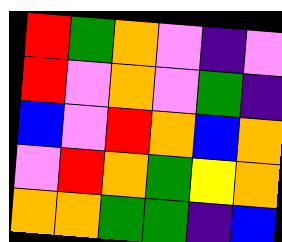[["red", "green", "orange", "violet", "indigo", "violet"], ["red", "violet", "orange", "violet", "green", "indigo"], ["blue", "violet", "red", "orange", "blue", "orange"], ["violet", "red", "orange", "green", "yellow", "orange"], ["orange", "orange", "green", "green", "indigo", "blue"]]